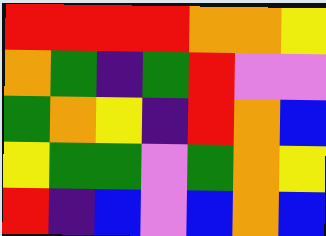[["red", "red", "red", "red", "orange", "orange", "yellow"], ["orange", "green", "indigo", "green", "red", "violet", "violet"], ["green", "orange", "yellow", "indigo", "red", "orange", "blue"], ["yellow", "green", "green", "violet", "green", "orange", "yellow"], ["red", "indigo", "blue", "violet", "blue", "orange", "blue"]]